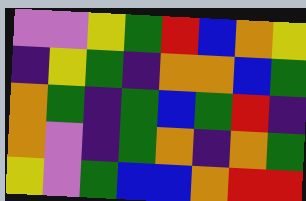[["violet", "violet", "yellow", "green", "red", "blue", "orange", "yellow"], ["indigo", "yellow", "green", "indigo", "orange", "orange", "blue", "green"], ["orange", "green", "indigo", "green", "blue", "green", "red", "indigo"], ["orange", "violet", "indigo", "green", "orange", "indigo", "orange", "green"], ["yellow", "violet", "green", "blue", "blue", "orange", "red", "red"]]